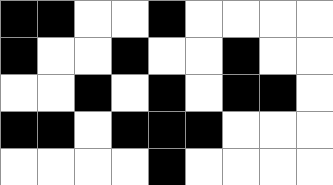[["black", "black", "white", "white", "black", "white", "white", "white", "white"], ["black", "white", "white", "black", "white", "white", "black", "white", "white"], ["white", "white", "black", "white", "black", "white", "black", "black", "white"], ["black", "black", "white", "black", "black", "black", "white", "white", "white"], ["white", "white", "white", "white", "black", "white", "white", "white", "white"]]